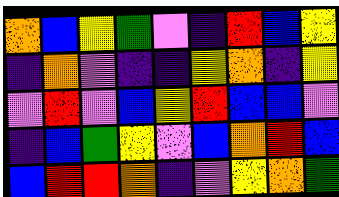[["orange", "blue", "yellow", "green", "violet", "indigo", "red", "blue", "yellow"], ["indigo", "orange", "violet", "indigo", "indigo", "yellow", "orange", "indigo", "yellow"], ["violet", "red", "violet", "blue", "yellow", "red", "blue", "blue", "violet"], ["indigo", "blue", "green", "yellow", "violet", "blue", "orange", "red", "blue"], ["blue", "red", "red", "orange", "indigo", "violet", "yellow", "orange", "green"]]